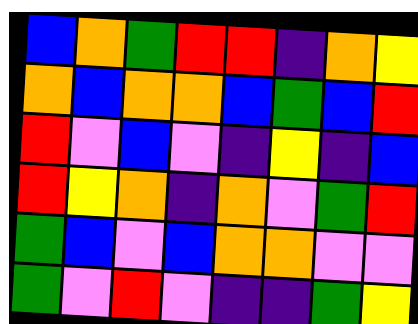[["blue", "orange", "green", "red", "red", "indigo", "orange", "yellow"], ["orange", "blue", "orange", "orange", "blue", "green", "blue", "red"], ["red", "violet", "blue", "violet", "indigo", "yellow", "indigo", "blue"], ["red", "yellow", "orange", "indigo", "orange", "violet", "green", "red"], ["green", "blue", "violet", "blue", "orange", "orange", "violet", "violet"], ["green", "violet", "red", "violet", "indigo", "indigo", "green", "yellow"]]